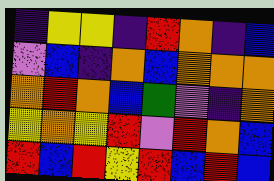[["indigo", "yellow", "yellow", "indigo", "red", "orange", "indigo", "blue"], ["violet", "blue", "indigo", "orange", "blue", "orange", "orange", "orange"], ["orange", "red", "orange", "blue", "green", "violet", "indigo", "orange"], ["yellow", "orange", "yellow", "red", "violet", "red", "orange", "blue"], ["red", "blue", "red", "yellow", "red", "blue", "red", "blue"]]